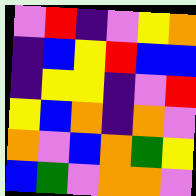[["violet", "red", "indigo", "violet", "yellow", "orange"], ["indigo", "blue", "yellow", "red", "blue", "blue"], ["indigo", "yellow", "yellow", "indigo", "violet", "red"], ["yellow", "blue", "orange", "indigo", "orange", "violet"], ["orange", "violet", "blue", "orange", "green", "yellow"], ["blue", "green", "violet", "orange", "orange", "violet"]]